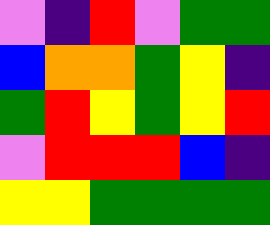[["violet", "indigo", "red", "violet", "green", "green"], ["blue", "orange", "orange", "green", "yellow", "indigo"], ["green", "red", "yellow", "green", "yellow", "red"], ["violet", "red", "red", "red", "blue", "indigo"], ["yellow", "yellow", "green", "green", "green", "green"]]